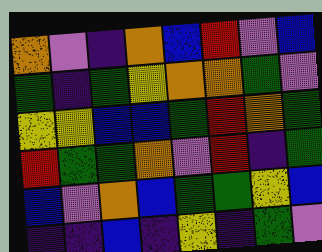[["orange", "violet", "indigo", "orange", "blue", "red", "violet", "blue"], ["green", "indigo", "green", "yellow", "orange", "orange", "green", "violet"], ["yellow", "yellow", "blue", "blue", "green", "red", "orange", "green"], ["red", "green", "green", "orange", "violet", "red", "indigo", "green"], ["blue", "violet", "orange", "blue", "green", "green", "yellow", "blue"], ["indigo", "indigo", "blue", "indigo", "yellow", "indigo", "green", "violet"]]